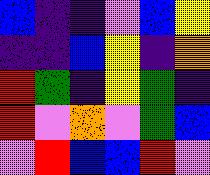[["blue", "indigo", "indigo", "violet", "blue", "yellow"], ["indigo", "indigo", "blue", "yellow", "indigo", "orange"], ["red", "green", "indigo", "yellow", "green", "indigo"], ["red", "violet", "orange", "violet", "green", "blue"], ["violet", "red", "blue", "blue", "red", "violet"]]